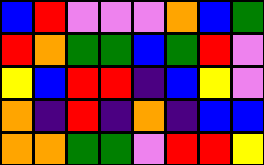[["blue", "red", "violet", "violet", "violet", "orange", "blue", "green"], ["red", "orange", "green", "green", "blue", "green", "red", "violet"], ["yellow", "blue", "red", "red", "indigo", "blue", "yellow", "violet"], ["orange", "indigo", "red", "indigo", "orange", "indigo", "blue", "blue"], ["orange", "orange", "green", "green", "violet", "red", "red", "yellow"]]